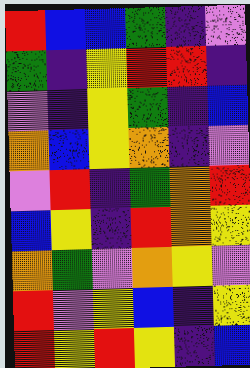[["red", "blue", "blue", "green", "indigo", "violet"], ["green", "indigo", "yellow", "red", "red", "indigo"], ["violet", "indigo", "yellow", "green", "indigo", "blue"], ["orange", "blue", "yellow", "orange", "indigo", "violet"], ["violet", "red", "indigo", "green", "orange", "red"], ["blue", "yellow", "indigo", "red", "orange", "yellow"], ["orange", "green", "violet", "orange", "yellow", "violet"], ["red", "violet", "yellow", "blue", "indigo", "yellow"], ["red", "yellow", "red", "yellow", "indigo", "blue"]]